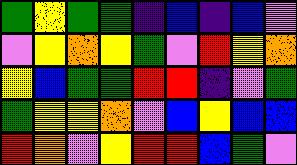[["green", "yellow", "green", "green", "indigo", "blue", "indigo", "blue", "violet"], ["violet", "yellow", "orange", "yellow", "green", "violet", "red", "yellow", "orange"], ["yellow", "blue", "green", "green", "red", "red", "indigo", "violet", "green"], ["green", "yellow", "yellow", "orange", "violet", "blue", "yellow", "blue", "blue"], ["red", "orange", "violet", "yellow", "red", "red", "blue", "green", "violet"]]